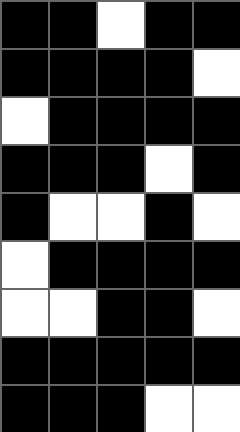[["black", "black", "white", "black", "black"], ["black", "black", "black", "black", "white"], ["white", "black", "black", "black", "black"], ["black", "black", "black", "white", "black"], ["black", "white", "white", "black", "white"], ["white", "black", "black", "black", "black"], ["white", "white", "black", "black", "white"], ["black", "black", "black", "black", "black"], ["black", "black", "black", "white", "white"]]